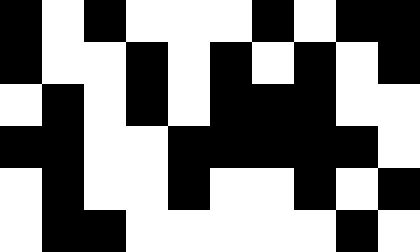[["black", "white", "black", "white", "white", "white", "black", "white", "black", "black"], ["black", "white", "white", "black", "white", "black", "white", "black", "white", "black"], ["white", "black", "white", "black", "white", "black", "black", "black", "white", "white"], ["black", "black", "white", "white", "black", "black", "black", "black", "black", "white"], ["white", "black", "white", "white", "black", "white", "white", "black", "white", "black"], ["white", "black", "black", "white", "white", "white", "white", "white", "black", "white"]]